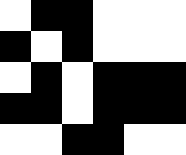[["white", "black", "black", "white", "white", "white"], ["black", "white", "black", "white", "white", "white"], ["white", "black", "white", "black", "black", "black"], ["black", "black", "white", "black", "black", "black"], ["white", "white", "black", "black", "white", "white"]]